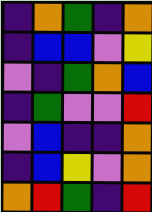[["indigo", "orange", "green", "indigo", "orange"], ["indigo", "blue", "blue", "violet", "yellow"], ["violet", "indigo", "green", "orange", "blue"], ["indigo", "green", "violet", "violet", "red"], ["violet", "blue", "indigo", "indigo", "orange"], ["indigo", "blue", "yellow", "violet", "orange"], ["orange", "red", "green", "indigo", "red"]]